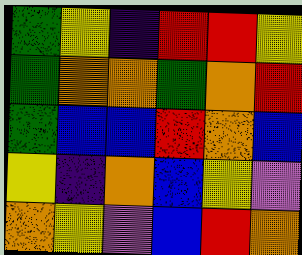[["green", "yellow", "indigo", "red", "red", "yellow"], ["green", "orange", "orange", "green", "orange", "red"], ["green", "blue", "blue", "red", "orange", "blue"], ["yellow", "indigo", "orange", "blue", "yellow", "violet"], ["orange", "yellow", "violet", "blue", "red", "orange"]]